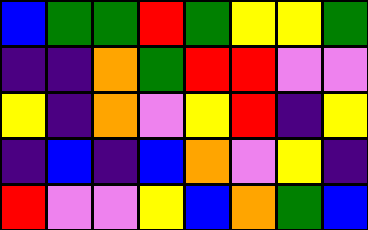[["blue", "green", "green", "red", "green", "yellow", "yellow", "green"], ["indigo", "indigo", "orange", "green", "red", "red", "violet", "violet"], ["yellow", "indigo", "orange", "violet", "yellow", "red", "indigo", "yellow"], ["indigo", "blue", "indigo", "blue", "orange", "violet", "yellow", "indigo"], ["red", "violet", "violet", "yellow", "blue", "orange", "green", "blue"]]